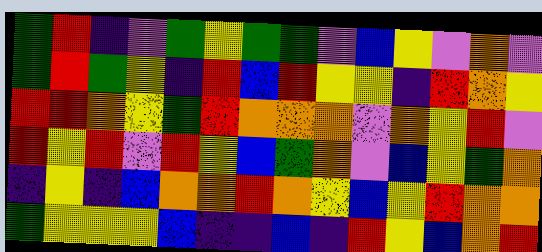[["green", "red", "indigo", "violet", "green", "yellow", "green", "green", "violet", "blue", "yellow", "violet", "orange", "violet"], ["green", "red", "green", "yellow", "indigo", "red", "blue", "red", "yellow", "yellow", "indigo", "red", "orange", "yellow"], ["red", "red", "orange", "yellow", "green", "red", "orange", "orange", "orange", "violet", "orange", "yellow", "red", "violet"], ["red", "yellow", "red", "violet", "red", "yellow", "blue", "green", "orange", "violet", "blue", "yellow", "green", "orange"], ["indigo", "yellow", "indigo", "blue", "orange", "orange", "red", "orange", "yellow", "blue", "yellow", "red", "orange", "orange"], ["green", "yellow", "yellow", "yellow", "blue", "indigo", "indigo", "blue", "indigo", "red", "yellow", "blue", "orange", "red"]]